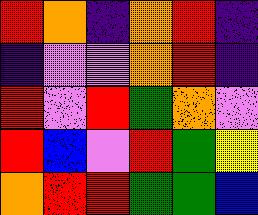[["red", "orange", "indigo", "orange", "red", "indigo"], ["indigo", "violet", "violet", "orange", "red", "indigo"], ["red", "violet", "red", "green", "orange", "violet"], ["red", "blue", "violet", "red", "green", "yellow"], ["orange", "red", "red", "green", "green", "blue"]]